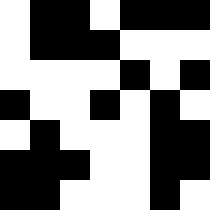[["white", "black", "black", "white", "black", "black", "black"], ["white", "black", "black", "black", "white", "white", "white"], ["white", "white", "white", "white", "black", "white", "black"], ["black", "white", "white", "black", "white", "black", "white"], ["white", "black", "white", "white", "white", "black", "black"], ["black", "black", "black", "white", "white", "black", "black"], ["black", "black", "white", "white", "white", "black", "white"]]